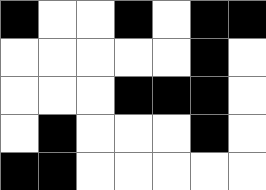[["black", "white", "white", "black", "white", "black", "black"], ["white", "white", "white", "white", "white", "black", "white"], ["white", "white", "white", "black", "black", "black", "white"], ["white", "black", "white", "white", "white", "black", "white"], ["black", "black", "white", "white", "white", "white", "white"]]